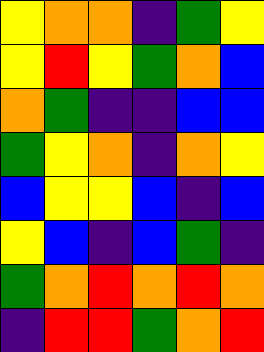[["yellow", "orange", "orange", "indigo", "green", "yellow"], ["yellow", "red", "yellow", "green", "orange", "blue"], ["orange", "green", "indigo", "indigo", "blue", "blue"], ["green", "yellow", "orange", "indigo", "orange", "yellow"], ["blue", "yellow", "yellow", "blue", "indigo", "blue"], ["yellow", "blue", "indigo", "blue", "green", "indigo"], ["green", "orange", "red", "orange", "red", "orange"], ["indigo", "red", "red", "green", "orange", "red"]]